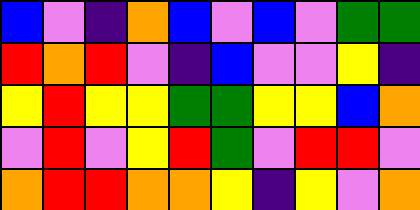[["blue", "violet", "indigo", "orange", "blue", "violet", "blue", "violet", "green", "green"], ["red", "orange", "red", "violet", "indigo", "blue", "violet", "violet", "yellow", "indigo"], ["yellow", "red", "yellow", "yellow", "green", "green", "yellow", "yellow", "blue", "orange"], ["violet", "red", "violet", "yellow", "red", "green", "violet", "red", "red", "violet"], ["orange", "red", "red", "orange", "orange", "yellow", "indigo", "yellow", "violet", "orange"]]